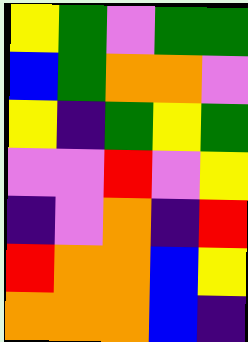[["yellow", "green", "violet", "green", "green"], ["blue", "green", "orange", "orange", "violet"], ["yellow", "indigo", "green", "yellow", "green"], ["violet", "violet", "red", "violet", "yellow"], ["indigo", "violet", "orange", "indigo", "red"], ["red", "orange", "orange", "blue", "yellow"], ["orange", "orange", "orange", "blue", "indigo"]]